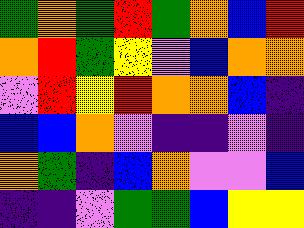[["green", "orange", "green", "red", "green", "orange", "blue", "red"], ["orange", "red", "green", "yellow", "violet", "blue", "orange", "orange"], ["violet", "red", "yellow", "red", "orange", "orange", "blue", "indigo"], ["blue", "blue", "orange", "violet", "indigo", "indigo", "violet", "indigo"], ["orange", "green", "indigo", "blue", "orange", "violet", "violet", "blue"], ["indigo", "indigo", "violet", "green", "green", "blue", "yellow", "yellow"]]